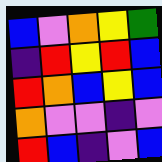[["blue", "violet", "orange", "yellow", "green"], ["indigo", "red", "yellow", "red", "blue"], ["red", "orange", "blue", "yellow", "blue"], ["orange", "violet", "violet", "indigo", "violet"], ["red", "blue", "indigo", "violet", "blue"]]